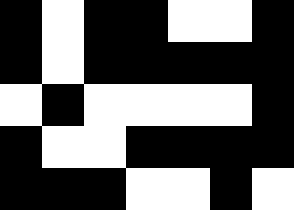[["black", "white", "black", "black", "white", "white", "black"], ["black", "white", "black", "black", "black", "black", "black"], ["white", "black", "white", "white", "white", "white", "black"], ["black", "white", "white", "black", "black", "black", "black"], ["black", "black", "black", "white", "white", "black", "white"]]